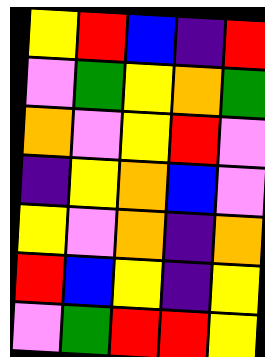[["yellow", "red", "blue", "indigo", "red"], ["violet", "green", "yellow", "orange", "green"], ["orange", "violet", "yellow", "red", "violet"], ["indigo", "yellow", "orange", "blue", "violet"], ["yellow", "violet", "orange", "indigo", "orange"], ["red", "blue", "yellow", "indigo", "yellow"], ["violet", "green", "red", "red", "yellow"]]